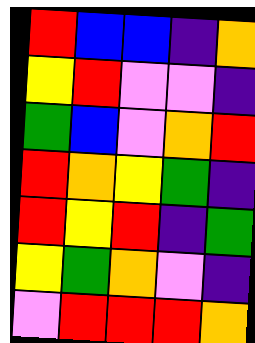[["red", "blue", "blue", "indigo", "orange"], ["yellow", "red", "violet", "violet", "indigo"], ["green", "blue", "violet", "orange", "red"], ["red", "orange", "yellow", "green", "indigo"], ["red", "yellow", "red", "indigo", "green"], ["yellow", "green", "orange", "violet", "indigo"], ["violet", "red", "red", "red", "orange"]]